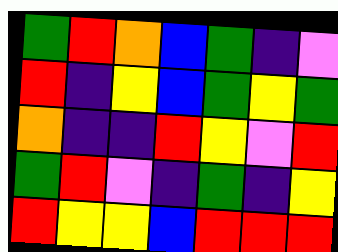[["green", "red", "orange", "blue", "green", "indigo", "violet"], ["red", "indigo", "yellow", "blue", "green", "yellow", "green"], ["orange", "indigo", "indigo", "red", "yellow", "violet", "red"], ["green", "red", "violet", "indigo", "green", "indigo", "yellow"], ["red", "yellow", "yellow", "blue", "red", "red", "red"]]